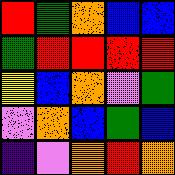[["red", "green", "orange", "blue", "blue"], ["green", "red", "red", "red", "red"], ["yellow", "blue", "orange", "violet", "green"], ["violet", "orange", "blue", "green", "blue"], ["indigo", "violet", "orange", "red", "orange"]]